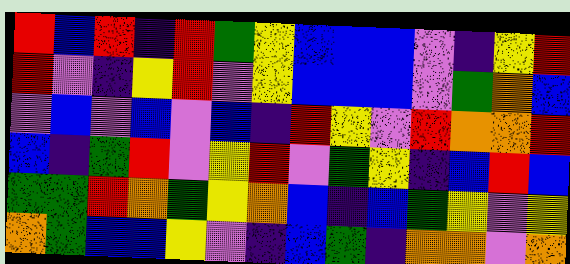[["red", "blue", "red", "indigo", "red", "green", "yellow", "blue", "blue", "blue", "violet", "indigo", "yellow", "red"], ["red", "violet", "indigo", "yellow", "red", "violet", "yellow", "blue", "blue", "blue", "violet", "green", "orange", "blue"], ["violet", "blue", "violet", "blue", "violet", "blue", "indigo", "red", "yellow", "violet", "red", "orange", "orange", "red"], ["blue", "indigo", "green", "red", "violet", "yellow", "red", "violet", "green", "yellow", "indigo", "blue", "red", "blue"], ["green", "green", "red", "orange", "green", "yellow", "orange", "blue", "indigo", "blue", "green", "yellow", "violet", "yellow"], ["orange", "green", "blue", "blue", "yellow", "violet", "indigo", "blue", "green", "indigo", "orange", "orange", "violet", "orange"]]